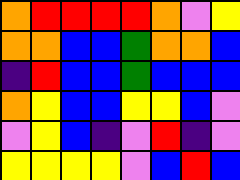[["orange", "red", "red", "red", "red", "orange", "violet", "yellow"], ["orange", "orange", "blue", "blue", "green", "orange", "orange", "blue"], ["indigo", "red", "blue", "blue", "green", "blue", "blue", "blue"], ["orange", "yellow", "blue", "blue", "yellow", "yellow", "blue", "violet"], ["violet", "yellow", "blue", "indigo", "violet", "red", "indigo", "violet"], ["yellow", "yellow", "yellow", "yellow", "violet", "blue", "red", "blue"]]